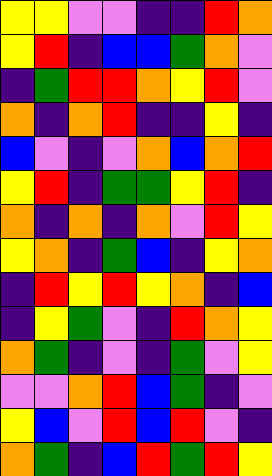[["yellow", "yellow", "violet", "violet", "indigo", "indigo", "red", "orange"], ["yellow", "red", "indigo", "blue", "blue", "green", "orange", "violet"], ["indigo", "green", "red", "red", "orange", "yellow", "red", "violet"], ["orange", "indigo", "orange", "red", "indigo", "indigo", "yellow", "indigo"], ["blue", "violet", "indigo", "violet", "orange", "blue", "orange", "red"], ["yellow", "red", "indigo", "green", "green", "yellow", "red", "indigo"], ["orange", "indigo", "orange", "indigo", "orange", "violet", "red", "yellow"], ["yellow", "orange", "indigo", "green", "blue", "indigo", "yellow", "orange"], ["indigo", "red", "yellow", "red", "yellow", "orange", "indigo", "blue"], ["indigo", "yellow", "green", "violet", "indigo", "red", "orange", "yellow"], ["orange", "green", "indigo", "violet", "indigo", "green", "violet", "yellow"], ["violet", "violet", "orange", "red", "blue", "green", "indigo", "violet"], ["yellow", "blue", "violet", "red", "blue", "red", "violet", "indigo"], ["orange", "green", "indigo", "blue", "red", "green", "red", "yellow"]]